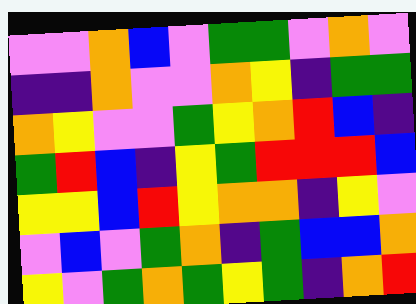[["violet", "violet", "orange", "blue", "violet", "green", "green", "violet", "orange", "violet"], ["indigo", "indigo", "orange", "violet", "violet", "orange", "yellow", "indigo", "green", "green"], ["orange", "yellow", "violet", "violet", "green", "yellow", "orange", "red", "blue", "indigo"], ["green", "red", "blue", "indigo", "yellow", "green", "red", "red", "red", "blue"], ["yellow", "yellow", "blue", "red", "yellow", "orange", "orange", "indigo", "yellow", "violet"], ["violet", "blue", "violet", "green", "orange", "indigo", "green", "blue", "blue", "orange"], ["yellow", "violet", "green", "orange", "green", "yellow", "green", "indigo", "orange", "red"]]